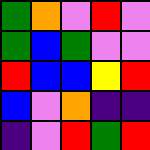[["green", "orange", "violet", "red", "violet"], ["green", "blue", "green", "violet", "violet"], ["red", "blue", "blue", "yellow", "red"], ["blue", "violet", "orange", "indigo", "indigo"], ["indigo", "violet", "red", "green", "red"]]